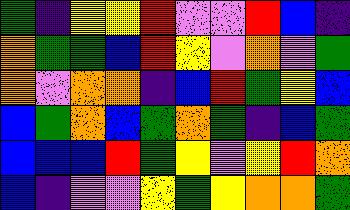[["green", "indigo", "yellow", "yellow", "red", "violet", "violet", "red", "blue", "indigo"], ["orange", "green", "green", "blue", "red", "yellow", "violet", "orange", "violet", "green"], ["orange", "violet", "orange", "orange", "indigo", "blue", "red", "green", "yellow", "blue"], ["blue", "green", "orange", "blue", "green", "orange", "green", "indigo", "blue", "green"], ["blue", "blue", "blue", "red", "green", "yellow", "violet", "yellow", "red", "orange"], ["blue", "indigo", "violet", "violet", "yellow", "green", "yellow", "orange", "orange", "green"]]